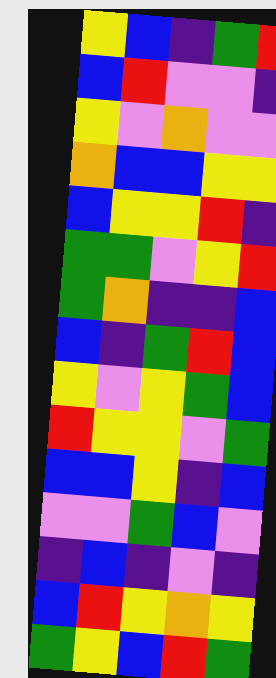[["yellow", "blue", "indigo", "green", "red"], ["blue", "red", "violet", "violet", "indigo"], ["yellow", "violet", "orange", "violet", "violet"], ["orange", "blue", "blue", "yellow", "yellow"], ["blue", "yellow", "yellow", "red", "indigo"], ["green", "green", "violet", "yellow", "red"], ["green", "orange", "indigo", "indigo", "blue"], ["blue", "indigo", "green", "red", "blue"], ["yellow", "violet", "yellow", "green", "blue"], ["red", "yellow", "yellow", "violet", "green"], ["blue", "blue", "yellow", "indigo", "blue"], ["violet", "violet", "green", "blue", "violet"], ["indigo", "blue", "indigo", "violet", "indigo"], ["blue", "red", "yellow", "orange", "yellow"], ["green", "yellow", "blue", "red", "green"]]